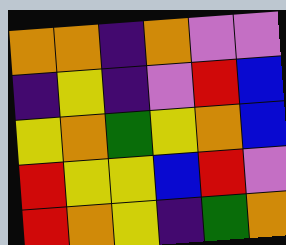[["orange", "orange", "indigo", "orange", "violet", "violet"], ["indigo", "yellow", "indigo", "violet", "red", "blue"], ["yellow", "orange", "green", "yellow", "orange", "blue"], ["red", "yellow", "yellow", "blue", "red", "violet"], ["red", "orange", "yellow", "indigo", "green", "orange"]]